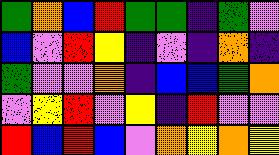[["green", "orange", "blue", "red", "green", "green", "indigo", "green", "violet"], ["blue", "violet", "red", "yellow", "indigo", "violet", "indigo", "orange", "indigo"], ["green", "violet", "violet", "orange", "indigo", "blue", "blue", "green", "orange"], ["violet", "yellow", "red", "violet", "yellow", "indigo", "red", "violet", "violet"], ["red", "blue", "red", "blue", "violet", "orange", "yellow", "orange", "yellow"]]